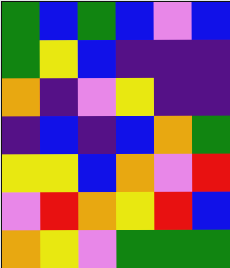[["green", "blue", "green", "blue", "violet", "blue"], ["green", "yellow", "blue", "indigo", "indigo", "indigo"], ["orange", "indigo", "violet", "yellow", "indigo", "indigo"], ["indigo", "blue", "indigo", "blue", "orange", "green"], ["yellow", "yellow", "blue", "orange", "violet", "red"], ["violet", "red", "orange", "yellow", "red", "blue"], ["orange", "yellow", "violet", "green", "green", "green"]]